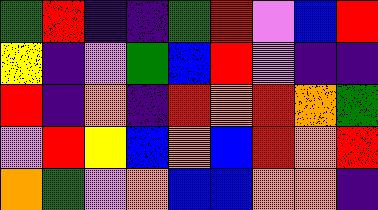[["green", "red", "indigo", "indigo", "green", "red", "violet", "blue", "red"], ["yellow", "indigo", "violet", "green", "blue", "red", "violet", "indigo", "indigo"], ["red", "indigo", "orange", "indigo", "red", "orange", "red", "orange", "green"], ["violet", "red", "yellow", "blue", "orange", "blue", "red", "orange", "red"], ["orange", "green", "violet", "orange", "blue", "blue", "orange", "orange", "indigo"]]